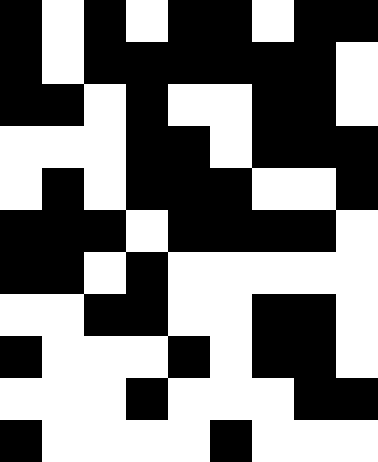[["black", "white", "black", "white", "black", "black", "white", "black", "black"], ["black", "white", "black", "black", "black", "black", "black", "black", "white"], ["black", "black", "white", "black", "white", "white", "black", "black", "white"], ["white", "white", "white", "black", "black", "white", "black", "black", "black"], ["white", "black", "white", "black", "black", "black", "white", "white", "black"], ["black", "black", "black", "white", "black", "black", "black", "black", "white"], ["black", "black", "white", "black", "white", "white", "white", "white", "white"], ["white", "white", "black", "black", "white", "white", "black", "black", "white"], ["black", "white", "white", "white", "black", "white", "black", "black", "white"], ["white", "white", "white", "black", "white", "white", "white", "black", "black"], ["black", "white", "white", "white", "white", "black", "white", "white", "white"]]